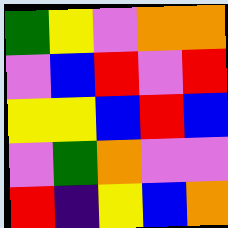[["green", "yellow", "violet", "orange", "orange"], ["violet", "blue", "red", "violet", "red"], ["yellow", "yellow", "blue", "red", "blue"], ["violet", "green", "orange", "violet", "violet"], ["red", "indigo", "yellow", "blue", "orange"]]